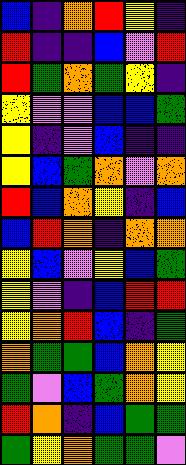[["blue", "indigo", "orange", "red", "yellow", "indigo"], ["red", "indigo", "indigo", "blue", "violet", "red"], ["red", "green", "orange", "green", "yellow", "indigo"], ["yellow", "violet", "violet", "blue", "blue", "green"], ["yellow", "indigo", "violet", "blue", "indigo", "indigo"], ["yellow", "blue", "green", "orange", "violet", "orange"], ["red", "blue", "orange", "yellow", "indigo", "blue"], ["blue", "red", "orange", "indigo", "orange", "orange"], ["yellow", "blue", "violet", "yellow", "blue", "green"], ["yellow", "violet", "indigo", "blue", "red", "red"], ["yellow", "orange", "red", "blue", "indigo", "green"], ["orange", "green", "green", "blue", "orange", "yellow"], ["green", "violet", "blue", "green", "orange", "yellow"], ["red", "orange", "indigo", "blue", "green", "green"], ["green", "yellow", "orange", "green", "green", "violet"]]